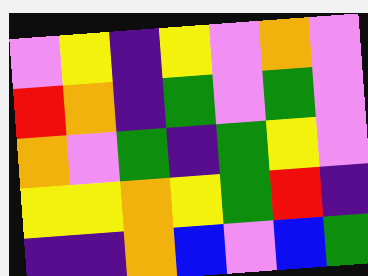[["violet", "yellow", "indigo", "yellow", "violet", "orange", "violet"], ["red", "orange", "indigo", "green", "violet", "green", "violet"], ["orange", "violet", "green", "indigo", "green", "yellow", "violet"], ["yellow", "yellow", "orange", "yellow", "green", "red", "indigo"], ["indigo", "indigo", "orange", "blue", "violet", "blue", "green"]]